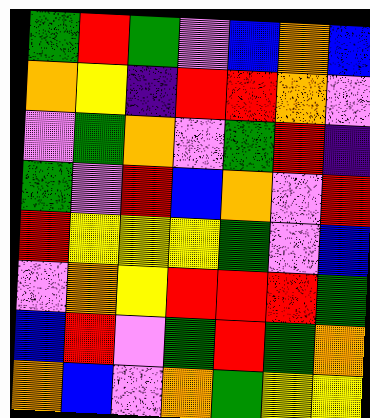[["green", "red", "green", "violet", "blue", "orange", "blue"], ["orange", "yellow", "indigo", "red", "red", "orange", "violet"], ["violet", "green", "orange", "violet", "green", "red", "indigo"], ["green", "violet", "red", "blue", "orange", "violet", "red"], ["red", "yellow", "yellow", "yellow", "green", "violet", "blue"], ["violet", "orange", "yellow", "red", "red", "red", "green"], ["blue", "red", "violet", "green", "red", "green", "orange"], ["orange", "blue", "violet", "orange", "green", "yellow", "yellow"]]